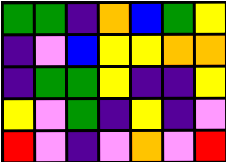[["green", "green", "indigo", "orange", "blue", "green", "yellow"], ["indigo", "violet", "blue", "yellow", "yellow", "orange", "orange"], ["indigo", "green", "green", "yellow", "indigo", "indigo", "yellow"], ["yellow", "violet", "green", "indigo", "yellow", "indigo", "violet"], ["red", "violet", "indigo", "violet", "orange", "violet", "red"]]